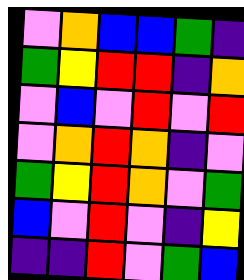[["violet", "orange", "blue", "blue", "green", "indigo"], ["green", "yellow", "red", "red", "indigo", "orange"], ["violet", "blue", "violet", "red", "violet", "red"], ["violet", "orange", "red", "orange", "indigo", "violet"], ["green", "yellow", "red", "orange", "violet", "green"], ["blue", "violet", "red", "violet", "indigo", "yellow"], ["indigo", "indigo", "red", "violet", "green", "blue"]]